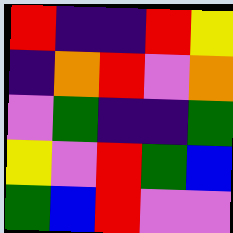[["red", "indigo", "indigo", "red", "yellow"], ["indigo", "orange", "red", "violet", "orange"], ["violet", "green", "indigo", "indigo", "green"], ["yellow", "violet", "red", "green", "blue"], ["green", "blue", "red", "violet", "violet"]]